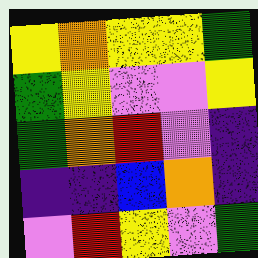[["yellow", "orange", "yellow", "yellow", "green"], ["green", "yellow", "violet", "violet", "yellow"], ["green", "orange", "red", "violet", "indigo"], ["indigo", "indigo", "blue", "orange", "indigo"], ["violet", "red", "yellow", "violet", "green"]]